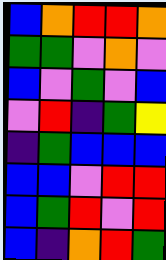[["blue", "orange", "red", "red", "orange"], ["green", "green", "violet", "orange", "violet"], ["blue", "violet", "green", "violet", "blue"], ["violet", "red", "indigo", "green", "yellow"], ["indigo", "green", "blue", "blue", "blue"], ["blue", "blue", "violet", "red", "red"], ["blue", "green", "red", "violet", "red"], ["blue", "indigo", "orange", "red", "green"]]